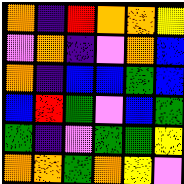[["orange", "indigo", "red", "orange", "orange", "yellow"], ["violet", "orange", "indigo", "violet", "orange", "blue"], ["orange", "indigo", "blue", "blue", "green", "blue"], ["blue", "red", "green", "violet", "blue", "green"], ["green", "indigo", "violet", "green", "green", "yellow"], ["orange", "orange", "green", "orange", "yellow", "violet"]]